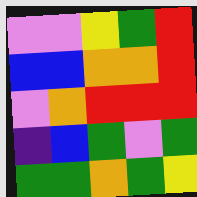[["violet", "violet", "yellow", "green", "red"], ["blue", "blue", "orange", "orange", "red"], ["violet", "orange", "red", "red", "red"], ["indigo", "blue", "green", "violet", "green"], ["green", "green", "orange", "green", "yellow"]]